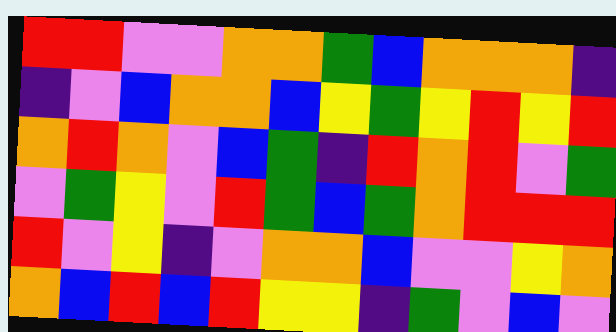[["red", "red", "violet", "violet", "orange", "orange", "green", "blue", "orange", "orange", "orange", "indigo"], ["indigo", "violet", "blue", "orange", "orange", "blue", "yellow", "green", "yellow", "red", "yellow", "red"], ["orange", "red", "orange", "violet", "blue", "green", "indigo", "red", "orange", "red", "violet", "green"], ["violet", "green", "yellow", "violet", "red", "green", "blue", "green", "orange", "red", "red", "red"], ["red", "violet", "yellow", "indigo", "violet", "orange", "orange", "blue", "violet", "violet", "yellow", "orange"], ["orange", "blue", "red", "blue", "red", "yellow", "yellow", "indigo", "green", "violet", "blue", "violet"]]